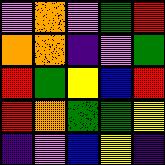[["violet", "orange", "violet", "green", "red"], ["orange", "orange", "indigo", "violet", "green"], ["red", "green", "yellow", "blue", "red"], ["red", "orange", "green", "green", "yellow"], ["indigo", "violet", "blue", "yellow", "indigo"]]